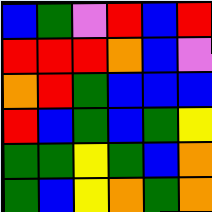[["blue", "green", "violet", "red", "blue", "red"], ["red", "red", "red", "orange", "blue", "violet"], ["orange", "red", "green", "blue", "blue", "blue"], ["red", "blue", "green", "blue", "green", "yellow"], ["green", "green", "yellow", "green", "blue", "orange"], ["green", "blue", "yellow", "orange", "green", "orange"]]